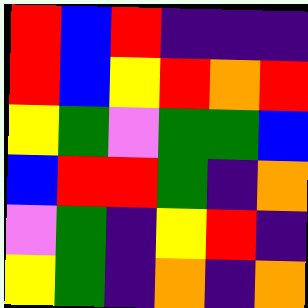[["red", "blue", "red", "indigo", "indigo", "indigo"], ["red", "blue", "yellow", "red", "orange", "red"], ["yellow", "green", "violet", "green", "green", "blue"], ["blue", "red", "red", "green", "indigo", "orange"], ["violet", "green", "indigo", "yellow", "red", "indigo"], ["yellow", "green", "indigo", "orange", "indigo", "orange"]]